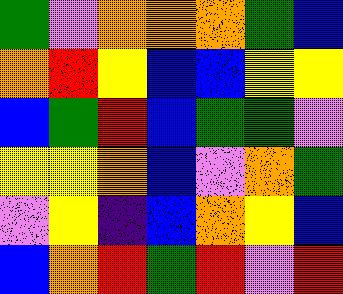[["green", "violet", "orange", "orange", "orange", "green", "blue"], ["orange", "red", "yellow", "blue", "blue", "yellow", "yellow"], ["blue", "green", "red", "blue", "green", "green", "violet"], ["yellow", "yellow", "orange", "blue", "violet", "orange", "green"], ["violet", "yellow", "indigo", "blue", "orange", "yellow", "blue"], ["blue", "orange", "red", "green", "red", "violet", "red"]]